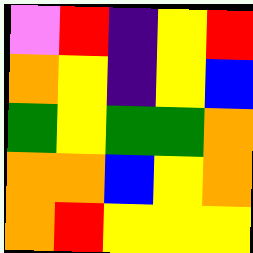[["violet", "red", "indigo", "yellow", "red"], ["orange", "yellow", "indigo", "yellow", "blue"], ["green", "yellow", "green", "green", "orange"], ["orange", "orange", "blue", "yellow", "orange"], ["orange", "red", "yellow", "yellow", "yellow"]]